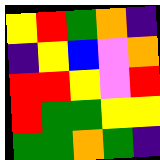[["yellow", "red", "green", "orange", "indigo"], ["indigo", "yellow", "blue", "violet", "orange"], ["red", "red", "yellow", "violet", "red"], ["red", "green", "green", "yellow", "yellow"], ["green", "green", "orange", "green", "indigo"]]